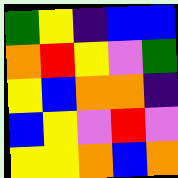[["green", "yellow", "indigo", "blue", "blue"], ["orange", "red", "yellow", "violet", "green"], ["yellow", "blue", "orange", "orange", "indigo"], ["blue", "yellow", "violet", "red", "violet"], ["yellow", "yellow", "orange", "blue", "orange"]]